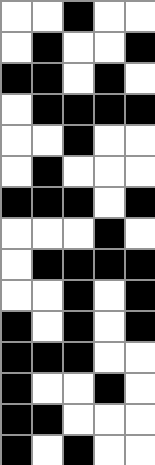[["white", "white", "black", "white", "white"], ["white", "black", "white", "white", "black"], ["black", "black", "white", "black", "white"], ["white", "black", "black", "black", "black"], ["white", "white", "black", "white", "white"], ["white", "black", "white", "white", "white"], ["black", "black", "black", "white", "black"], ["white", "white", "white", "black", "white"], ["white", "black", "black", "black", "black"], ["white", "white", "black", "white", "black"], ["black", "white", "black", "white", "black"], ["black", "black", "black", "white", "white"], ["black", "white", "white", "black", "white"], ["black", "black", "white", "white", "white"], ["black", "white", "black", "white", "white"]]